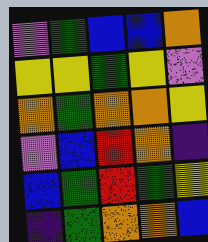[["violet", "green", "blue", "blue", "orange"], ["yellow", "yellow", "green", "yellow", "violet"], ["orange", "green", "orange", "orange", "yellow"], ["violet", "blue", "red", "orange", "indigo"], ["blue", "green", "red", "green", "yellow"], ["indigo", "green", "orange", "orange", "blue"]]